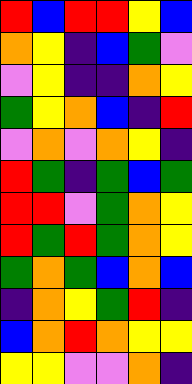[["red", "blue", "red", "red", "yellow", "blue"], ["orange", "yellow", "indigo", "blue", "green", "violet"], ["violet", "yellow", "indigo", "indigo", "orange", "yellow"], ["green", "yellow", "orange", "blue", "indigo", "red"], ["violet", "orange", "violet", "orange", "yellow", "indigo"], ["red", "green", "indigo", "green", "blue", "green"], ["red", "red", "violet", "green", "orange", "yellow"], ["red", "green", "red", "green", "orange", "yellow"], ["green", "orange", "green", "blue", "orange", "blue"], ["indigo", "orange", "yellow", "green", "red", "indigo"], ["blue", "orange", "red", "orange", "yellow", "yellow"], ["yellow", "yellow", "violet", "violet", "orange", "indigo"]]